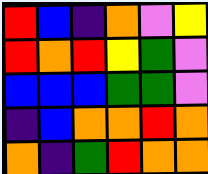[["red", "blue", "indigo", "orange", "violet", "yellow"], ["red", "orange", "red", "yellow", "green", "violet"], ["blue", "blue", "blue", "green", "green", "violet"], ["indigo", "blue", "orange", "orange", "red", "orange"], ["orange", "indigo", "green", "red", "orange", "orange"]]